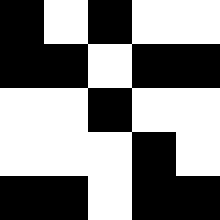[["black", "white", "black", "white", "white"], ["black", "black", "white", "black", "black"], ["white", "white", "black", "white", "white"], ["white", "white", "white", "black", "white"], ["black", "black", "white", "black", "black"]]